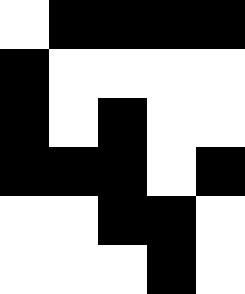[["white", "black", "black", "black", "black"], ["black", "white", "white", "white", "white"], ["black", "white", "black", "white", "white"], ["black", "black", "black", "white", "black"], ["white", "white", "black", "black", "white"], ["white", "white", "white", "black", "white"]]